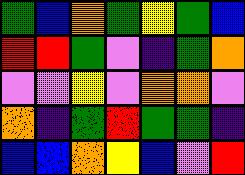[["green", "blue", "orange", "green", "yellow", "green", "blue"], ["red", "red", "green", "violet", "indigo", "green", "orange"], ["violet", "violet", "yellow", "violet", "orange", "orange", "violet"], ["orange", "indigo", "green", "red", "green", "green", "indigo"], ["blue", "blue", "orange", "yellow", "blue", "violet", "red"]]